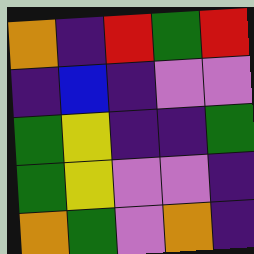[["orange", "indigo", "red", "green", "red"], ["indigo", "blue", "indigo", "violet", "violet"], ["green", "yellow", "indigo", "indigo", "green"], ["green", "yellow", "violet", "violet", "indigo"], ["orange", "green", "violet", "orange", "indigo"]]